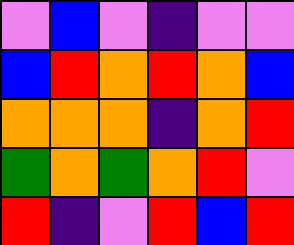[["violet", "blue", "violet", "indigo", "violet", "violet"], ["blue", "red", "orange", "red", "orange", "blue"], ["orange", "orange", "orange", "indigo", "orange", "red"], ["green", "orange", "green", "orange", "red", "violet"], ["red", "indigo", "violet", "red", "blue", "red"]]